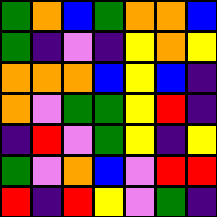[["green", "orange", "blue", "green", "orange", "orange", "blue"], ["green", "indigo", "violet", "indigo", "yellow", "orange", "yellow"], ["orange", "orange", "orange", "blue", "yellow", "blue", "indigo"], ["orange", "violet", "green", "green", "yellow", "red", "indigo"], ["indigo", "red", "violet", "green", "yellow", "indigo", "yellow"], ["green", "violet", "orange", "blue", "violet", "red", "red"], ["red", "indigo", "red", "yellow", "violet", "green", "indigo"]]